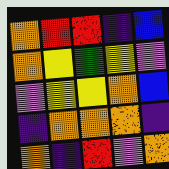[["orange", "red", "red", "indigo", "blue"], ["orange", "yellow", "green", "yellow", "violet"], ["violet", "yellow", "yellow", "orange", "blue"], ["indigo", "orange", "orange", "orange", "indigo"], ["orange", "indigo", "red", "violet", "orange"]]